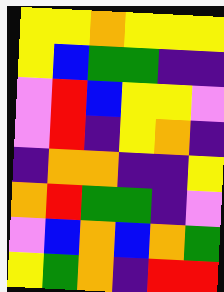[["yellow", "yellow", "orange", "yellow", "yellow", "yellow"], ["yellow", "blue", "green", "green", "indigo", "indigo"], ["violet", "red", "blue", "yellow", "yellow", "violet"], ["violet", "red", "indigo", "yellow", "orange", "indigo"], ["indigo", "orange", "orange", "indigo", "indigo", "yellow"], ["orange", "red", "green", "green", "indigo", "violet"], ["violet", "blue", "orange", "blue", "orange", "green"], ["yellow", "green", "orange", "indigo", "red", "red"]]